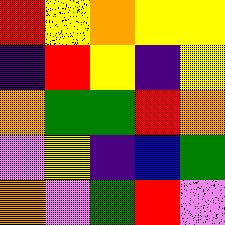[["red", "yellow", "orange", "yellow", "yellow"], ["indigo", "red", "yellow", "indigo", "yellow"], ["orange", "green", "green", "red", "orange"], ["violet", "yellow", "indigo", "blue", "green"], ["orange", "violet", "green", "red", "violet"]]